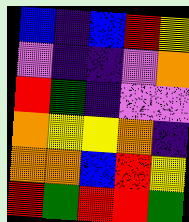[["blue", "indigo", "blue", "red", "yellow"], ["violet", "indigo", "indigo", "violet", "orange"], ["red", "green", "indigo", "violet", "violet"], ["orange", "yellow", "yellow", "orange", "indigo"], ["orange", "orange", "blue", "red", "yellow"], ["red", "green", "red", "red", "green"]]